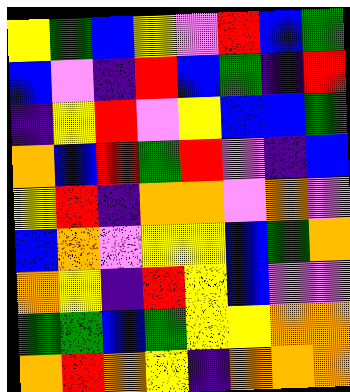[["yellow", "green", "blue", "yellow", "violet", "red", "blue", "green"], ["blue", "violet", "indigo", "red", "blue", "green", "indigo", "red"], ["indigo", "yellow", "red", "violet", "yellow", "blue", "blue", "green"], ["orange", "blue", "red", "green", "red", "violet", "indigo", "blue"], ["yellow", "red", "indigo", "orange", "orange", "violet", "orange", "violet"], ["blue", "orange", "violet", "yellow", "yellow", "blue", "green", "orange"], ["orange", "yellow", "indigo", "red", "yellow", "blue", "violet", "violet"], ["green", "green", "blue", "green", "yellow", "yellow", "orange", "orange"], ["orange", "red", "orange", "yellow", "indigo", "orange", "orange", "orange"]]